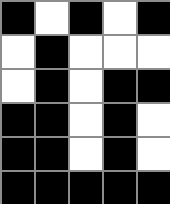[["black", "white", "black", "white", "black"], ["white", "black", "white", "white", "white"], ["white", "black", "white", "black", "black"], ["black", "black", "white", "black", "white"], ["black", "black", "white", "black", "white"], ["black", "black", "black", "black", "black"]]